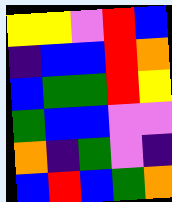[["yellow", "yellow", "violet", "red", "blue"], ["indigo", "blue", "blue", "red", "orange"], ["blue", "green", "green", "red", "yellow"], ["green", "blue", "blue", "violet", "violet"], ["orange", "indigo", "green", "violet", "indigo"], ["blue", "red", "blue", "green", "orange"]]